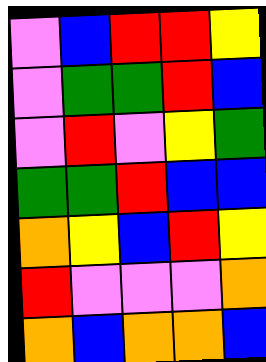[["violet", "blue", "red", "red", "yellow"], ["violet", "green", "green", "red", "blue"], ["violet", "red", "violet", "yellow", "green"], ["green", "green", "red", "blue", "blue"], ["orange", "yellow", "blue", "red", "yellow"], ["red", "violet", "violet", "violet", "orange"], ["orange", "blue", "orange", "orange", "blue"]]